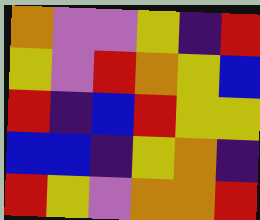[["orange", "violet", "violet", "yellow", "indigo", "red"], ["yellow", "violet", "red", "orange", "yellow", "blue"], ["red", "indigo", "blue", "red", "yellow", "yellow"], ["blue", "blue", "indigo", "yellow", "orange", "indigo"], ["red", "yellow", "violet", "orange", "orange", "red"]]